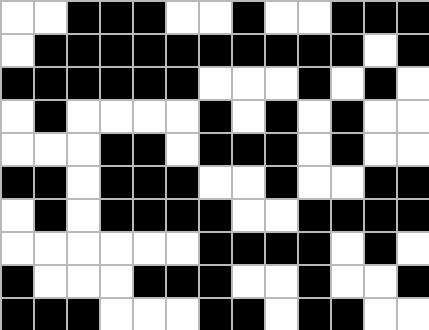[["white", "white", "black", "black", "black", "white", "white", "black", "white", "white", "black", "black", "black"], ["white", "black", "black", "black", "black", "black", "black", "black", "black", "black", "black", "white", "black"], ["black", "black", "black", "black", "black", "black", "white", "white", "white", "black", "white", "black", "white"], ["white", "black", "white", "white", "white", "white", "black", "white", "black", "white", "black", "white", "white"], ["white", "white", "white", "black", "black", "white", "black", "black", "black", "white", "black", "white", "white"], ["black", "black", "white", "black", "black", "black", "white", "white", "black", "white", "white", "black", "black"], ["white", "black", "white", "black", "black", "black", "black", "white", "white", "black", "black", "black", "black"], ["white", "white", "white", "white", "white", "white", "black", "black", "black", "black", "white", "black", "white"], ["black", "white", "white", "white", "black", "black", "black", "white", "white", "black", "white", "white", "black"], ["black", "black", "black", "white", "white", "white", "black", "black", "white", "black", "black", "white", "white"]]